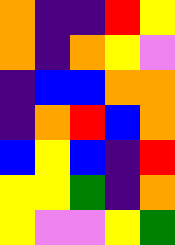[["orange", "indigo", "indigo", "red", "yellow"], ["orange", "indigo", "orange", "yellow", "violet"], ["indigo", "blue", "blue", "orange", "orange"], ["indigo", "orange", "red", "blue", "orange"], ["blue", "yellow", "blue", "indigo", "red"], ["yellow", "yellow", "green", "indigo", "orange"], ["yellow", "violet", "violet", "yellow", "green"]]